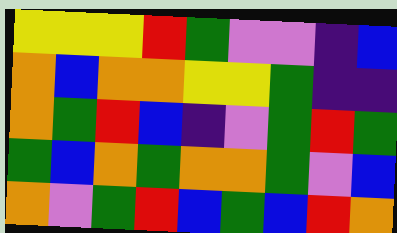[["yellow", "yellow", "yellow", "red", "green", "violet", "violet", "indigo", "blue"], ["orange", "blue", "orange", "orange", "yellow", "yellow", "green", "indigo", "indigo"], ["orange", "green", "red", "blue", "indigo", "violet", "green", "red", "green"], ["green", "blue", "orange", "green", "orange", "orange", "green", "violet", "blue"], ["orange", "violet", "green", "red", "blue", "green", "blue", "red", "orange"]]